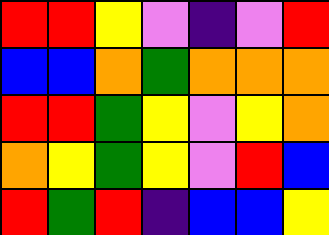[["red", "red", "yellow", "violet", "indigo", "violet", "red"], ["blue", "blue", "orange", "green", "orange", "orange", "orange"], ["red", "red", "green", "yellow", "violet", "yellow", "orange"], ["orange", "yellow", "green", "yellow", "violet", "red", "blue"], ["red", "green", "red", "indigo", "blue", "blue", "yellow"]]